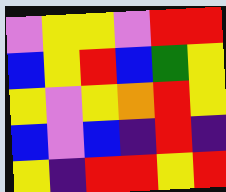[["violet", "yellow", "yellow", "violet", "red", "red"], ["blue", "yellow", "red", "blue", "green", "yellow"], ["yellow", "violet", "yellow", "orange", "red", "yellow"], ["blue", "violet", "blue", "indigo", "red", "indigo"], ["yellow", "indigo", "red", "red", "yellow", "red"]]